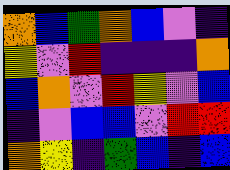[["orange", "blue", "green", "orange", "blue", "violet", "indigo"], ["yellow", "violet", "red", "indigo", "indigo", "indigo", "orange"], ["blue", "orange", "violet", "red", "yellow", "violet", "blue"], ["indigo", "violet", "blue", "blue", "violet", "red", "red"], ["orange", "yellow", "indigo", "green", "blue", "indigo", "blue"]]